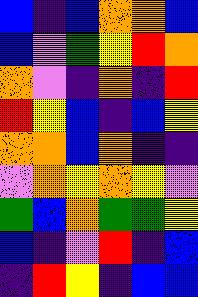[["blue", "indigo", "blue", "orange", "orange", "blue"], ["blue", "violet", "green", "yellow", "red", "orange"], ["orange", "violet", "indigo", "orange", "indigo", "red"], ["red", "yellow", "blue", "indigo", "blue", "yellow"], ["orange", "orange", "blue", "orange", "indigo", "indigo"], ["violet", "orange", "yellow", "orange", "yellow", "violet"], ["green", "blue", "orange", "green", "green", "yellow"], ["blue", "indigo", "violet", "red", "indigo", "blue"], ["indigo", "red", "yellow", "indigo", "blue", "blue"]]